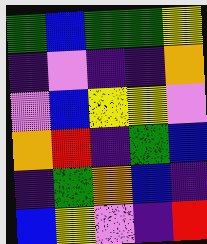[["green", "blue", "green", "green", "yellow"], ["indigo", "violet", "indigo", "indigo", "orange"], ["violet", "blue", "yellow", "yellow", "violet"], ["orange", "red", "indigo", "green", "blue"], ["indigo", "green", "orange", "blue", "indigo"], ["blue", "yellow", "violet", "indigo", "red"]]